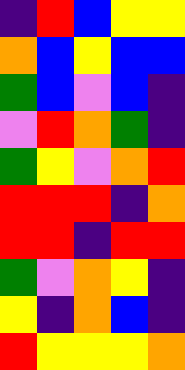[["indigo", "red", "blue", "yellow", "yellow"], ["orange", "blue", "yellow", "blue", "blue"], ["green", "blue", "violet", "blue", "indigo"], ["violet", "red", "orange", "green", "indigo"], ["green", "yellow", "violet", "orange", "red"], ["red", "red", "red", "indigo", "orange"], ["red", "red", "indigo", "red", "red"], ["green", "violet", "orange", "yellow", "indigo"], ["yellow", "indigo", "orange", "blue", "indigo"], ["red", "yellow", "yellow", "yellow", "orange"]]